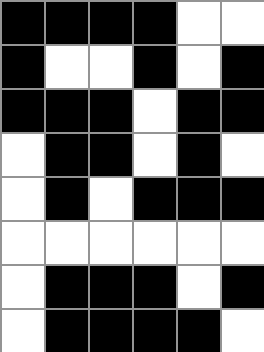[["black", "black", "black", "black", "white", "white"], ["black", "white", "white", "black", "white", "black"], ["black", "black", "black", "white", "black", "black"], ["white", "black", "black", "white", "black", "white"], ["white", "black", "white", "black", "black", "black"], ["white", "white", "white", "white", "white", "white"], ["white", "black", "black", "black", "white", "black"], ["white", "black", "black", "black", "black", "white"]]